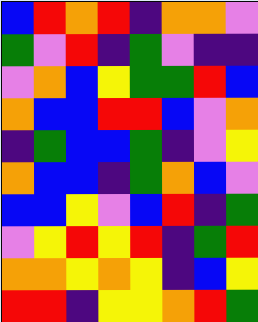[["blue", "red", "orange", "red", "indigo", "orange", "orange", "violet"], ["green", "violet", "red", "indigo", "green", "violet", "indigo", "indigo"], ["violet", "orange", "blue", "yellow", "green", "green", "red", "blue"], ["orange", "blue", "blue", "red", "red", "blue", "violet", "orange"], ["indigo", "green", "blue", "blue", "green", "indigo", "violet", "yellow"], ["orange", "blue", "blue", "indigo", "green", "orange", "blue", "violet"], ["blue", "blue", "yellow", "violet", "blue", "red", "indigo", "green"], ["violet", "yellow", "red", "yellow", "red", "indigo", "green", "red"], ["orange", "orange", "yellow", "orange", "yellow", "indigo", "blue", "yellow"], ["red", "red", "indigo", "yellow", "yellow", "orange", "red", "green"]]